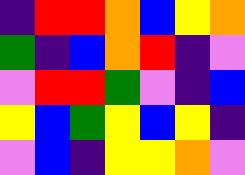[["indigo", "red", "red", "orange", "blue", "yellow", "orange"], ["green", "indigo", "blue", "orange", "red", "indigo", "violet"], ["violet", "red", "red", "green", "violet", "indigo", "blue"], ["yellow", "blue", "green", "yellow", "blue", "yellow", "indigo"], ["violet", "blue", "indigo", "yellow", "yellow", "orange", "violet"]]